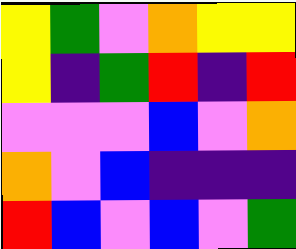[["yellow", "green", "violet", "orange", "yellow", "yellow"], ["yellow", "indigo", "green", "red", "indigo", "red"], ["violet", "violet", "violet", "blue", "violet", "orange"], ["orange", "violet", "blue", "indigo", "indigo", "indigo"], ["red", "blue", "violet", "blue", "violet", "green"]]